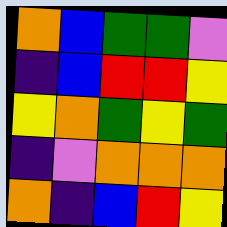[["orange", "blue", "green", "green", "violet"], ["indigo", "blue", "red", "red", "yellow"], ["yellow", "orange", "green", "yellow", "green"], ["indigo", "violet", "orange", "orange", "orange"], ["orange", "indigo", "blue", "red", "yellow"]]